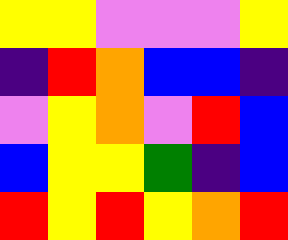[["yellow", "yellow", "violet", "violet", "violet", "yellow"], ["indigo", "red", "orange", "blue", "blue", "indigo"], ["violet", "yellow", "orange", "violet", "red", "blue"], ["blue", "yellow", "yellow", "green", "indigo", "blue"], ["red", "yellow", "red", "yellow", "orange", "red"]]